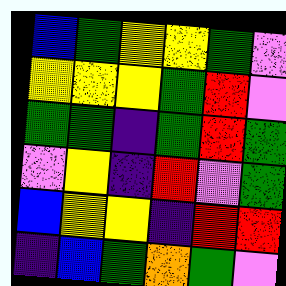[["blue", "green", "yellow", "yellow", "green", "violet"], ["yellow", "yellow", "yellow", "green", "red", "violet"], ["green", "green", "indigo", "green", "red", "green"], ["violet", "yellow", "indigo", "red", "violet", "green"], ["blue", "yellow", "yellow", "indigo", "red", "red"], ["indigo", "blue", "green", "orange", "green", "violet"]]